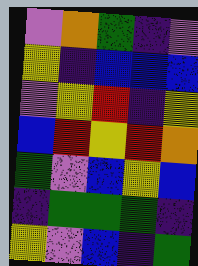[["violet", "orange", "green", "indigo", "violet"], ["yellow", "indigo", "blue", "blue", "blue"], ["violet", "yellow", "red", "indigo", "yellow"], ["blue", "red", "yellow", "red", "orange"], ["green", "violet", "blue", "yellow", "blue"], ["indigo", "green", "green", "green", "indigo"], ["yellow", "violet", "blue", "indigo", "green"]]